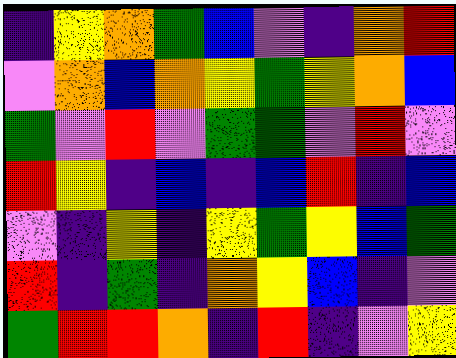[["indigo", "yellow", "orange", "green", "blue", "violet", "indigo", "orange", "red"], ["violet", "orange", "blue", "orange", "yellow", "green", "yellow", "orange", "blue"], ["green", "violet", "red", "violet", "green", "green", "violet", "red", "violet"], ["red", "yellow", "indigo", "blue", "indigo", "blue", "red", "indigo", "blue"], ["violet", "indigo", "yellow", "indigo", "yellow", "green", "yellow", "blue", "green"], ["red", "indigo", "green", "indigo", "orange", "yellow", "blue", "indigo", "violet"], ["green", "red", "red", "orange", "indigo", "red", "indigo", "violet", "yellow"]]